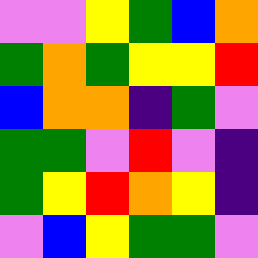[["violet", "violet", "yellow", "green", "blue", "orange"], ["green", "orange", "green", "yellow", "yellow", "red"], ["blue", "orange", "orange", "indigo", "green", "violet"], ["green", "green", "violet", "red", "violet", "indigo"], ["green", "yellow", "red", "orange", "yellow", "indigo"], ["violet", "blue", "yellow", "green", "green", "violet"]]